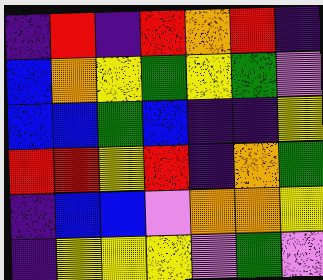[["indigo", "red", "indigo", "red", "orange", "red", "indigo"], ["blue", "orange", "yellow", "green", "yellow", "green", "violet"], ["blue", "blue", "green", "blue", "indigo", "indigo", "yellow"], ["red", "red", "yellow", "red", "indigo", "orange", "green"], ["indigo", "blue", "blue", "violet", "orange", "orange", "yellow"], ["indigo", "yellow", "yellow", "yellow", "violet", "green", "violet"]]